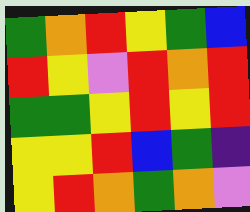[["green", "orange", "red", "yellow", "green", "blue"], ["red", "yellow", "violet", "red", "orange", "red"], ["green", "green", "yellow", "red", "yellow", "red"], ["yellow", "yellow", "red", "blue", "green", "indigo"], ["yellow", "red", "orange", "green", "orange", "violet"]]